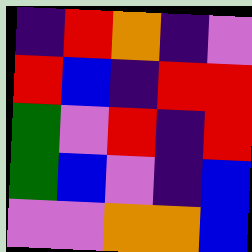[["indigo", "red", "orange", "indigo", "violet"], ["red", "blue", "indigo", "red", "red"], ["green", "violet", "red", "indigo", "red"], ["green", "blue", "violet", "indigo", "blue"], ["violet", "violet", "orange", "orange", "blue"]]